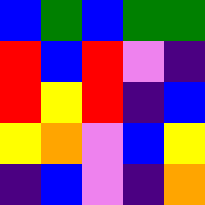[["blue", "green", "blue", "green", "green"], ["red", "blue", "red", "violet", "indigo"], ["red", "yellow", "red", "indigo", "blue"], ["yellow", "orange", "violet", "blue", "yellow"], ["indigo", "blue", "violet", "indigo", "orange"]]